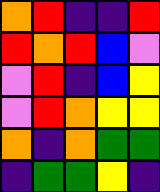[["orange", "red", "indigo", "indigo", "red"], ["red", "orange", "red", "blue", "violet"], ["violet", "red", "indigo", "blue", "yellow"], ["violet", "red", "orange", "yellow", "yellow"], ["orange", "indigo", "orange", "green", "green"], ["indigo", "green", "green", "yellow", "indigo"]]